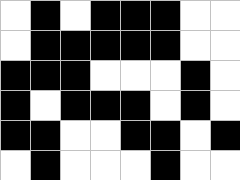[["white", "black", "white", "black", "black", "black", "white", "white"], ["white", "black", "black", "black", "black", "black", "white", "white"], ["black", "black", "black", "white", "white", "white", "black", "white"], ["black", "white", "black", "black", "black", "white", "black", "white"], ["black", "black", "white", "white", "black", "black", "white", "black"], ["white", "black", "white", "white", "white", "black", "white", "white"]]